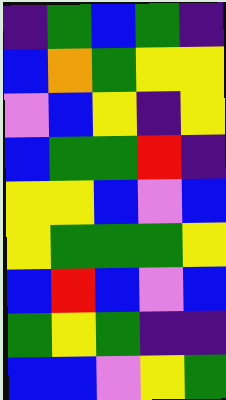[["indigo", "green", "blue", "green", "indigo"], ["blue", "orange", "green", "yellow", "yellow"], ["violet", "blue", "yellow", "indigo", "yellow"], ["blue", "green", "green", "red", "indigo"], ["yellow", "yellow", "blue", "violet", "blue"], ["yellow", "green", "green", "green", "yellow"], ["blue", "red", "blue", "violet", "blue"], ["green", "yellow", "green", "indigo", "indigo"], ["blue", "blue", "violet", "yellow", "green"]]